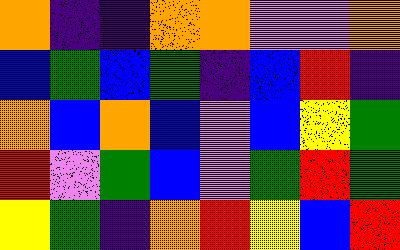[["orange", "indigo", "indigo", "orange", "orange", "violet", "violet", "orange"], ["blue", "green", "blue", "green", "indigo", "blue", "red", "indigo"], ["orange", "blue", "orange", "blue", "violet", "blue", "yellow", "green"], ["red", "violet", "green", "blue", "violet", "green", "red", "green"], ["yellow", "green", "indigo", "orange", "red", "yellow", "blue", "red"]]